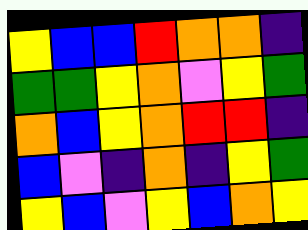[["yellow", "blue", "blue", "red", "orange", "orange", "indigo"], ["green", "green", "yellow", "orange", "violet", "yellow", "green"], ["orange", "blue", "yellow", "orange", "red", "red", "indigo"], ["blue", "violet", "indigo", "orange", "indigo", "yellow", "green"], ["yellow", "blue", "violet", "yellow", "blue", "orange", "yellow"]]